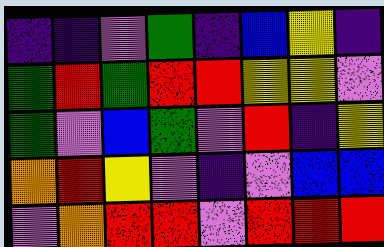[["indigo", "indigo", "violet", "green", "indigo", "blue", "yellow", "indigo"], ["green", "red", "green", "red", "red", "yellow", "yellow", "violet"], ["green", "violet", "blue", "green", "violet", "red", "indigo", "yellow"], ["orange", "red", "yellow", "violet", "indigo", "violet", "blue", "blue"], ["violet", "orange", "red", "red", "violet", "red", "red", "red"]]